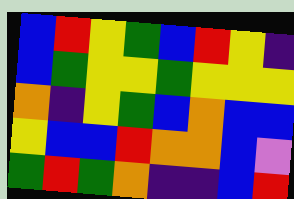[["blue", "red", "yellow", "green", "blue", "red", "yellow", "indigo"], ["blue", "green", "yellow", "yellow", "green", "yellow", "yellow", "yellow"], ["orange", "indigo", "yellow", "green", "blue", "orange", "blue", "blue"], ["yellow", "blue", "blue", "red", "orange", "orange", "blue", "violet"], ["green", "red", "green", "orange", "indigo", "indigo", "blue", "red"]]